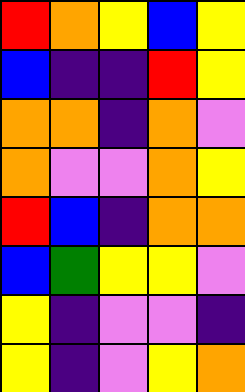[["red", "orange", "yellow", "blue", "yellow"], ["blue", "indigo", "indigo", "red", "yellow"], ["orange", "orange", "indigo", "orange", "violet"], ["orange", "violet", "violet", "orange", "yellow"], ["red", "blue", "indigo", "orange", "orange"], ["blue", "green", "yellow", "yellow", "violet"], ["yellow", "indigo", "violet", "violet", "indigo"], ["yellow", "indigo", "violet", "yellow", "orange"]]